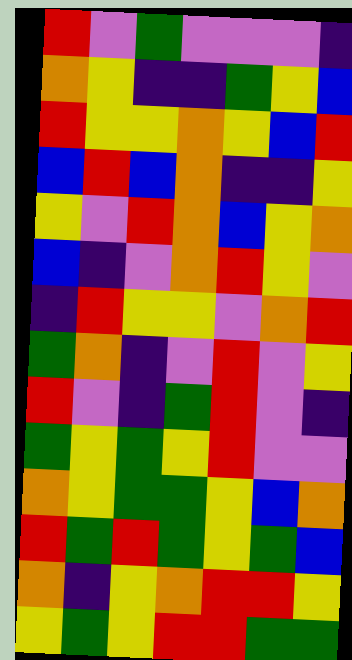[["red", "violet", "green", "violet", "violet", "violet", "indigo"], ["orange", "yellow", "indigo", "indigo", "green", "yellow", "blue"], ["red", "yellow", "yellow", "orange", "yellow", "blue", "red"], ["blue", "red", "blue", "orange", "indigo", "indigo", "yellow"], ["yellow", "violet", "red", "orange", "blue", "yellow", "orange"], ["blue", "indigo", "violet", "orange", "red", "yellow", "violet"], ["indigo", "red", "yellow", "yellow", "violet", "orange", "red"], ["green", "orange", "indigo", "violet", "red", "violet", "yellow"], ["red", "violet", "indigo", "green", "red", "violet", "indigo"], ["green", "yellow", "green", "yellow", "red", "violet", "violet"], ["orange", "yellow", "green", "green", "yellow", "blue", "orange"], ["red", "green", "red", "green", "yellow", "green", "blue"], ["orange", "indigo", "yellow", "orange", "red", "red", "yellow"], ["yellow", "green", "yellow", "red", "red", "green", "green"]]